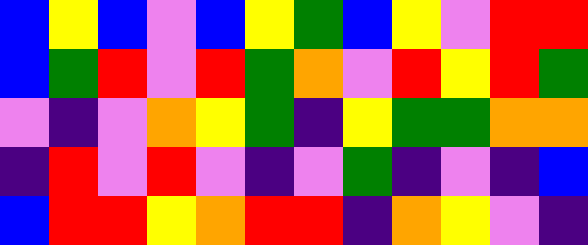[["blue", "yellow", "blue", "violet", "blue", "yellow", "green", "blue", "yellow", "violet", "red", "red"], ["blue", "green", "red", "violet", "red", "green", "orange", "violet", "red", "yellow", "red", "green"], ["violet", "indigo", "violet", "orange", "yellow", "green", "indigo", "yellow", "green", "green", "orange", "orange"], ["indigo", "red", "violet", "red", "violet", "indigo", "violet", "green", "indigo", "violet", "indigo", "blue"], ["blue", "red", "red", "yellow", "orange", "red", "red", "indigo", "orange", "yellow", "violet", "indigo"]]